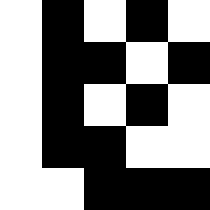[["white", "black", "white", "black", "white"], ["white", "black", "black", "white", "black"], ["white", "black", "white", "black", "white"], ["white", "black", "black", "white", "white"], ["white", "white", "black", "black", "black"]]